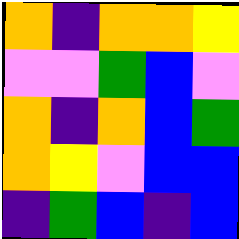[["orange", "indigo", "orange", "orange", "yellow"], ["violet", "violet", "green", "blue", "violet"], ["orange", "indigo", "orange", "blue", "green"], ["orange", "yellow", "violet", "blue", "blue"], ["indigo", "green", "blue", "indigo", "blue"]]